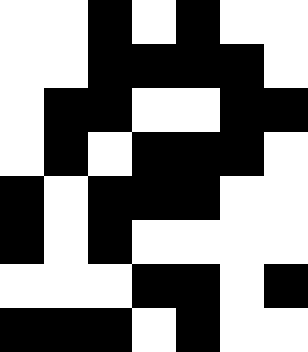[["white", "white", "black", "white", "black", "white", "white"], ["white", "white", "black", "black", "black", "black", "white"], ["white", "black", "black", "white", "white", "black", "black"], ["white", "black", "white", "black", "black", "black", "white"], ["black", "white", "black", "black", "black", "white", "white"], ["black", "white", "black", "white", "white", "white", "white"], ["white", "white", "white", "black", "black", "white", "black"], ["black", "black", "black", "white", "black", "white", "white"]]